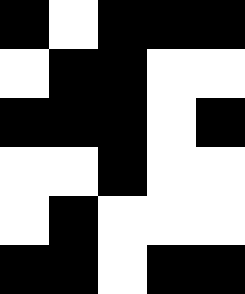[["black", "white", "black", "black", "black"], ["white", "black", "black", "white", "white"], ["black", "black", "black", "white", "black"], ["white", "white", "black", "white", "white"], ["white", "black", "white", "white", "white"], ["black", "black", "white", "black", "black"]]